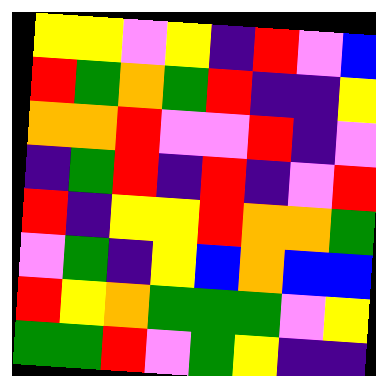[["yellow", "yellow", "violet", "yellow", "indigo", "red", "violet", "blue"], ["red", "green", "orange", "green", "red", "indigo", "indigo", "yellow"], ["orange", "orange", "red", "violet", "violet", "red", "indigo", "violet"], ["indigo", "green", "red", "indigo", "red", "indigo", "violet", "red"], ["red", "indigo", "yellow", "yellow", "red", "orange", "orange", "green"], ["violet", "green", "indigo", "yellow", "blue", "orange", "blue", "blue"], ["red", "yellow", "orange", "green", "green", "green", "violet", "yellow"], ["green", "green", "red", "violet", "green", "yellow", "indigo", "indigo"]]